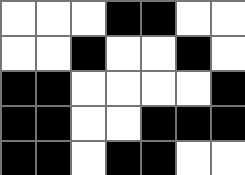[["white", "white", "white", "black", "black", "white", "white"], ["white", "white", "black", "white", "white", "black", "white"], ["black", "black", "white", "white", "white", "white", "black"], ["black", "black", "white", "white", "black", "black", "black"], ["black", "black", "white", "black", "black", "white", "white"]]